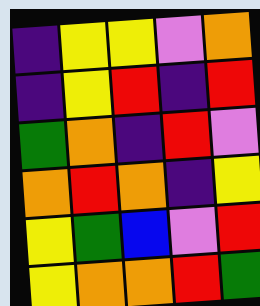[["indigo", "yellow", "yellow", "violet", "orange"], ["indigo", "yellow", "red", "indigo", "red"], ["green", "orange", "indigo", "red", "violet"], ["orange", "red", "orange", "indigo", "yellow"], ["yellow", "green", "blue", "violet", "red"], ["yellow", "orange", "orange", "red", "green"]]